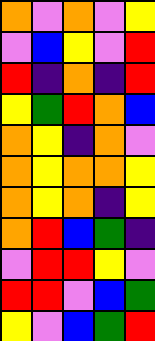[["orange", "violet", "orange", "violet", "yellow"], ["violet", "blue", "yellow", "violet", "red"], ["red", "indigo", "orange", "indigo", "red"], ["yellow", "green", "red", "orange", "blue"], ["orange", "yellow", "indigo", "orange", "violet"], ["orange", "yellow", "orange", "orange", "yellow"], ["orange", "yellow", "orange", "indigo", "yellow"], ["orange", "red", "blue", "green", "indigo"], ["violet", "red", "red", "yellow", "violet"], ["red", "red", "violet", "blue", "green"], ["yellow", "violet", "blue", "green", "red"]]